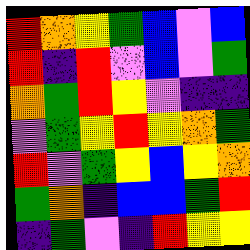[["red", "orange", "yellow", "green", "blue", "violet", "blue"], ["red", "indigo", "red", "violet", "blue", "violet", "green"], ["orange", "green", "red", "yellow", "violet", "indigo", "indigo"], ["violet", "green", "yellow", "red", "yellow", "orange", "green"], ["red", "violet", "green", "yellow", "blue", "yellow", "orange"], ["green", "orange", "indigo", "blue", "blue", "green", "red"], ["indigo", "green", "violet", "indigo", "red", "yellow", "yellow"]]